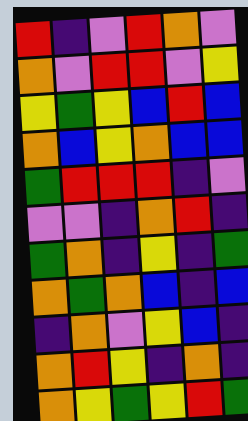[["red", "indigo", "violet", "red", "orange", "violet"], ["orange", "violet", "red", "red", "violet", "yellow"], ["yellow", "green", "yellow", "blue", "red", "blue"], ["orange", "blue", "yellow", "orange", "blue", "blue"], ["green", "red", "red", "red", "indigo", "violet"], ["violet", "violet", "indigo", "orange", "red", "indigo"], ["green", "orange", "indigo", "yellow", "indigo", "green"], ["orange", "green", "orange", "blue", "indigo", "blue"], ["indigo", "orange", "violet", "yellow", "blue", "indigo"], ["orange", "red", "yellow", "indigo", "orange", "indigo"], ["orange", "yellow", "green", "yellow", "red", "green"]]